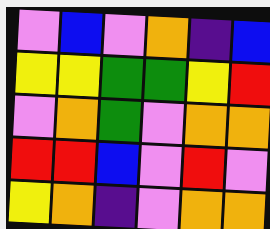[["violet", "blue", "violet", "orange", "indigo", "blue"], ["yellow", "yellow", "green", "green", "yellow", "red"], ["violet", "orange", "green", "violet", "orange", "orange"], ["red", "red", "blue", "violet", "red", "violet"], ["yellow", "orange", "indigo", "violet", "orange", "orange"]]